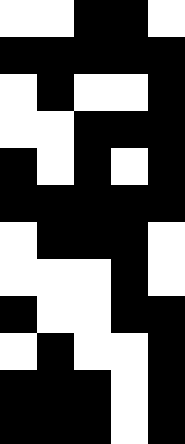[["white", "white", "black", "black", "white"], ["black", "black", "black", "black", "black"], ["white", "black", "white", "white", "black"], ["white", "white", "black", "black", "black"], ["black", "white", "black", "white", "black"], ["black", "black", "black", "black", "black"], ["white", "black", "black", "black", "white"], ["white", "white", "white", "black", "white"], ["black", "white", "white", "black", "black"], ["white", "black", "white", "white", "black"], ["black", "black", "black", "white", "black"], ["black", "black", "black", "white", "black"]]